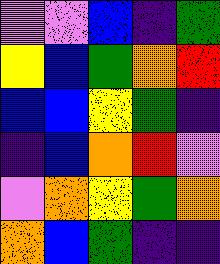[["violet", "violet", "blue", "indigo", "green"], ["yellow", "blue", "green", "orange", "red"], ["blue", "blue", "yellow", "green", "indigo"], ["indigo", "blue", "orange", "red", "violet"], ["violet", "orange", "yellow", "green", "orange"], ["orange", "blue", "green", "indigo", "indigo"]]